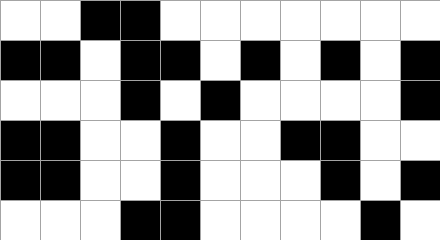[["white", "white", "black", "black", "white", "white", "white", "white", "white", "white", "white"], ["black", "black", "white", "black", "black", "white", "black", "white", "black", "white", "black"], ["white", "white", "white", "black", "white", "black", "white", "white", "white", "white", "black"], ["black", "black", "white", "white", "black", "white", "white", "black", "black", "white", "white"], ["black", "black", "white", "white", "black", "white", "white", "white", "black", "white", "black"], ["white", "white", "white", "black", "black", "white", "white", "white", "white", "black", "white"]]